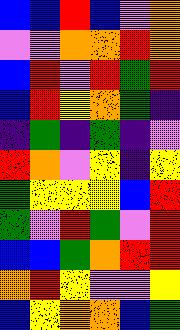[["blue", "blue", "red", "blue", "violet", "orange"], ["violet", "violet", "orange", "orange", "red", "orange"], ["blue", "red", "violet", "red", "green", "red"], ["blue", "red", "yellow", "orange", "green", "indigo"], ["indigo", "green", "indigo", "green", "indigo", "violet"], ["red", "orange", "violet", "yellow", "indigo", "yellow"], ["green", "yellow", "yellow", "yellow", "blue", "red"], ["green", "violet", "red", "green", "violet", "red"], ["blue", "blue", "green", "orange", "red", "red"], ["orange", "red", "yellow", "violet", "violet", "yellow"], ["blue", "yellow", "orange", "orange", "blue", "green"]]